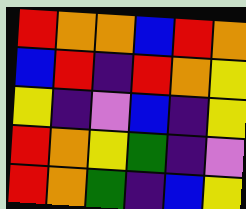[["red", "orange", "orange", "blue", "red", "orange"], ["blue", "red", "indigo", "red", "orange", "yellow"], ["yellow", "indigo", "violet", "blue", "indigo", "yellow"], ["red", "orange", "yellow", "green", "indigo", "violet"], ["red", "orange", "green", "indigo", "blue", "yellow"]]